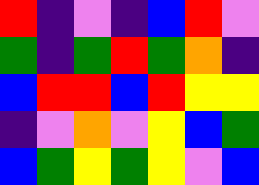[["red", "indigo", "violet", "indigo", "blue", "red", "violet"], ["green", "indigo", "green", "red", "green", "orange", "indigo"], ["blue", "red", "red", "blue", "red", "yellow", "yellow"], ["indigo", "violet", "orange", "violet", "yellow", "blue", "green"], ["blue", "green", "yellow", "green", "yellow", "violet", "blue"]]